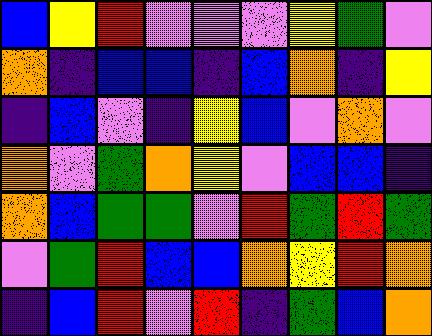[["blue", "yellow", "red", "violet", "violet", "violet", "yellow", "green", "violet"], ["orange", "indigo", "blue", "blue", "indigo", "blue", "orange", "indigo", "yellow"], ["indigo", "blue", "violet", "indigo", "yellow", "blue", "violet", "orange", "violet"], ["orange", "violet", "green", "orange", "yellow", "violet", "blue", "blue", "indigo"], ["orange", "blue", "green", "green", "violet", "red", "green", "red", "green"], ["violet", "green", "red", "blue", "blue", "orange", "yellow", "red", "orange"], ["indigo", "blue", "red", "violet", "red", "indigo", "green", "blue", "orange"]]